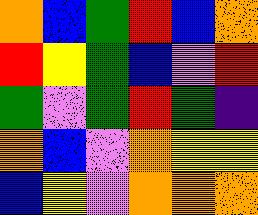[["orange", "blue", "green", "red", "blue", "orange"], ["red", "yellow", "green", "blue", "violet", "red"], ["green", "violet", "green", "red", "green", "indigo"], ["orange", "blue", "violet", "orange", "yellow", "yellow"], ["blue", "yellow", "violet", "orange", "orange", "orange"]]